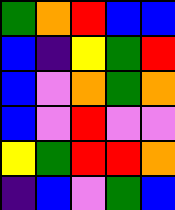[["green", "orange", "red", "blue", "blue"], ["blue", "indigo", "yellow", "green", "red"], ["blue", "violet", "orange", "green", "orange"], ["blue", "violet", "red", "violet", "violet"], ["yellow", "green", "red", "red", "orange"], ["indigo", "blue", "violet", "green", "blue"]]